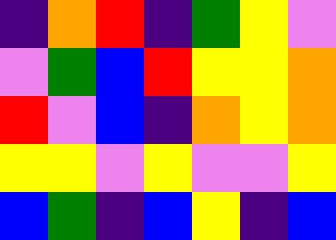[["indigo", "orange", "red", "indigo", "green", "yellow", "violet"], ["violet", "green", "blue", "red", "yellow", "yellow", "orange"], ["red", "violet", "blue", "indigo", "orange", "yellow", "orange"], ["yellow", "yellow", "violet", "yellow", "violet", "violet", "yellow"], ["blue", "green", "indigo", "blue", "yellow", "indigo", "blue"]]